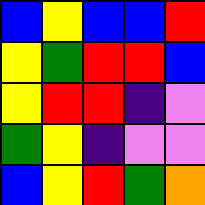[["blue", "yellow", "blue", "blue", "red"], ["yellow", "green", "red", "red", "blue"], ["yellow", "red", "red", "indigo", "violet"], ["green", "yellow", "indigo", "violet", "violet"], ["blue", "yellow", "red", "green", "orange"]]